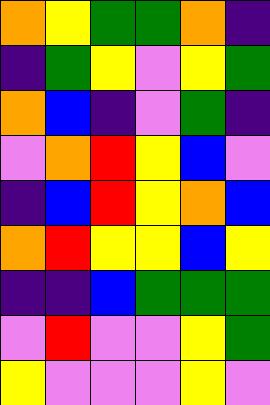[["orange", "yellow", "green", "green", "orange", "indigo"], ["indigo", "green", "yellow", "violet", "yellow", "green"], ["orange", "blue", "indigo", "violet", "green", "indigo"], ["violet", "orange", "red", "yellow", "blue", "violet"], ["indigo", "blue", "red", "yellow", "orange", "blue"], ["orange", "red", "yellow", "yellow", "blue", "yellow"], ["indigo", "indigo", "blue", "green", "green", "green"], ["violet", "red", "violet", "violet", "yellow", "green"], ["yellow", "violet", "violet", "violet", "yellow", "violet"]]